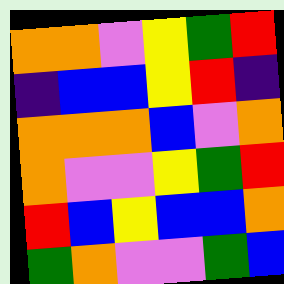[["orange", "orange", "violet", "yellow", "green", "red"], ["indigo", "blue", "blue", "yellow", "red", "indigo"], ["orange", "orange", "orange", "blue", "violet", "orange"], ["orange", "violet", "violet", "yellow", "green", "red"], ["red", "blue", "yellow", "blue", "blue", "orange"], ["green", "orange", "violet", "violet", "green", "blue"]]